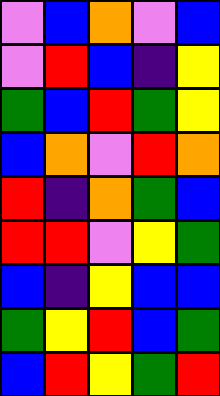[["violet", "blue", "orange", "violet", "blue"], ["violet", "red", "blue", "indigo", "yellow"], ["green", "blue", "red", "green", "yellow"], ["blue", "orange", "violet", "red", "orange"], ["red", "indigo", "orange", "green", "blue"], ["red", "red", "violet", "yellow", "green"], ["blue", "indigo", "yellow", "blue", "blue"], ["green", "yellow", "red", "blue", "green"], ["blue", "red", "yellow", "green", "red"]]